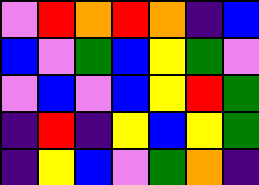[["violet", "red", "orange", "red", "orange", "indigo", "blue"], ["blue", "violet", "green", "blue", "yellow", "green", "violet"], ["violet", "blue", "violet", "blue", "yellow", "red", "green"], ["indigo", "red", "indigo", "yellow", "blue", "yellow", "green"], ["indigo", "yellow", "blue", "violet", "green", "orange", "indigo"]]